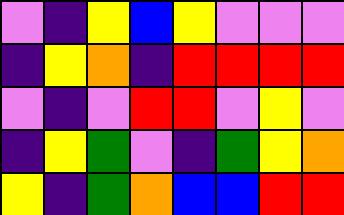[["violet", "indigo", "yellow", "blue", "yellow", "violet", "violet", "violet"], ["indigo", "yellow", "orange", "indigo", "red", "red", "red", "red"], ["violet", "indigo", "violet", "red", "red", "violet", "yellow", "violet"], ["indigo", "yellow", "green", "violet", "indigo", "green", "yellow", "orange"], ["yellow", "indigo", "green", "orange", "blue", "blue", "red", "red"]]